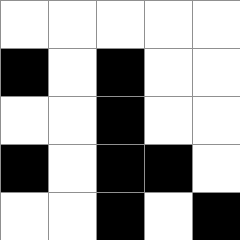[["white", "white", "white", "white", "white"], ["black", "white", "black", "white", "white"], ["white", "white", "black", "white", "white"], ["black", "white", "black", "black", "white"], ["white", "white", "black", "white", "black"]]